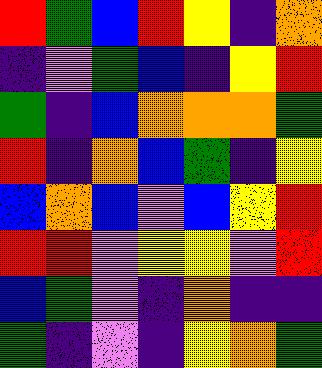[["red", "green", "blue", "red", "yellow", "indigo", "orange"], ["indigo", "violet", "green", "blue", "indigo", "yellow", "red"], ["green", "indigo", "blue", "orange", "orange", "orange", "green"], ["red", "indigo", "orange", "blue", "green", "indigo", "yellow"], ["blue", "orange", "blue", "violet", "blue", "yellow", "red"], ["red", "red", "violet", "yellow", "yellow", "violet", "red"], ["blue", "green", "violet", "indigo", "orange", "indigo", "indigo"], ["green", "indigo", "violet", "indigo", "yellow", "orange", "green"]]